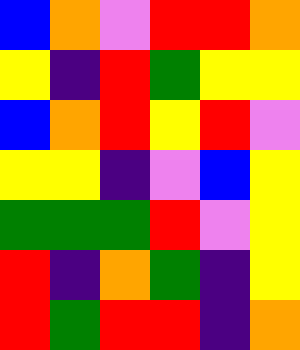[["blue", "orange", "violet", "red", "red", "orange"], ["yellow", "indigo", "red", "green", "yellow", "yellow"], ["blue", "orange", "red", "yellow", "red", "violet"], ["yellow", "yellow", "indigo", "violet", "blue", "yellow"], ["green", "green", "green", "red", "violet", "yellow"], ["red", "indigo", "orange", "green", "indigo", "yellow"], ["red", "green", "red", "red", "indigo", "orange"]]